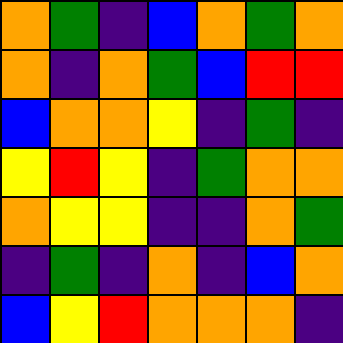[["orange", "green", "indigo", "blue", "orange", "green", "orange"], ["orange", "indigo", "orange", "green", "blue", "red", "red"], ["blue", "orange", "orange", "yellow", "indigo", "green", "indigo"], ["yellow", "red", "yellow", "indigo", "green", "orange", "orange"], ["orange", "yellow", "yellow", "indigo", "indigo", "orange", "green"], ["indigo", "green", "indigo", "orange", "indigo", "blue", "orange"], ["blue", "yellow", "red", "orange", "orange", "orange", "indigo"]]